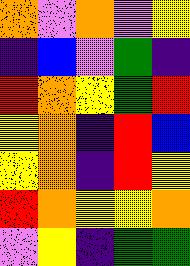[["orange", "violet", "orange", "violet", "yellow"], ["indigo", "blue", "violet", "green", "indigo"], ["red", "orange", "yellow", "green", "red"], ["yellow", "orange", "indigo", "red", "blue"], ["yellow", "orange", "indigo", "red", "yellow"], ["red", "orange", "yellow", "yellow", "orange"], ["violet", "yellow", "indigo", "green", "green"]]